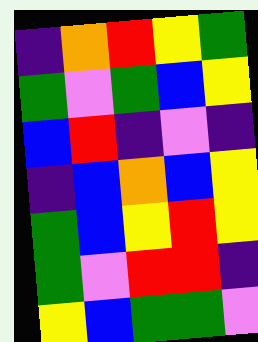[["indigo", "orange", "red", "yellow", "green"], ["green", "violet", "green", "blue", "yellow"], ["blue", "red", "indigo", "violet", "indigo"], ["indigo", "blue", "orange", "blue", "yellow"], ["green", "blue", "yellow", "red", "yellow"], ["green", "violet", "red", "red", "indigo"], ["yellow", "blue", "green", "green", "violet"]]